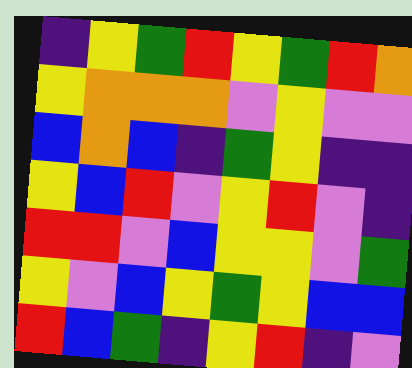[["indigo", "yellow", "green", "red", "yellow", "green", "red", "orange"], ["yellow", "orange", "orange", "orange", "violet", "yellow", "violet", "violet"], ["blue", "orange", "blue", "indigo", "green", "yellow", "indigo", "indigo"], ["yellow", "blue", "red", "violet", "yellow", "red", "violet", "indigo"], ["red", "red", "violet", "blue", "yellow", "yellow", "violet", "green"], ["yellow", "violet", "blue", "yellow", "green", "yellow", "blue", "blue"], ["red", "blue", "green", "indigo", "yellow", "red", "indigo", "violet"]]